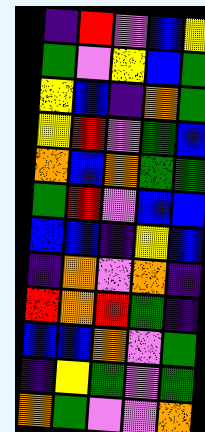[["indigo", "red", "violet", "blue", "yellow"], ["green", "violet", "yellow", "blue", "green"], ["yellow", "blue", "indigo", "orange", "green"], ["yellow", "red", "violet", "green", "blue"], ["orange", "blue", "orange", "green", "green"], ["green", "red", "violet", "blue", "blue"], ["blue", "blue", "indigo", "yellow", "blue"], ["indigo", "orange", "violet", "orange", "indigo"], ["red", "orange", "red", "green", "indigo"], ["blue", "blue", "orange", "violet", "green"], ["indigo", "yellow", "green", "violet", "green"], ["orange", "green", "violet", "violet", "orange"]]